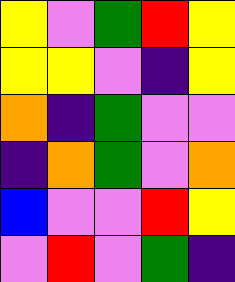[["yellow", "violet", "green", "red", "yellow"], ["yellow", "yellow", "violet", "indigo", "yellow"], ["orange", "indigo", "green", "violet", "violet"], ["indigo", "orange", "green", "violet", "orange"], ["blue", "violet", "violet", "red", "yellow"], ["violet", "red", "violet", "green", "indigo"]]